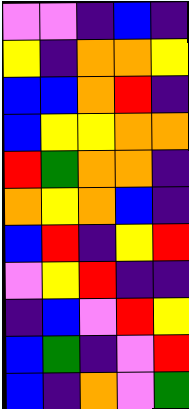[["violet", "violet", "indigo", "blue", "indigo"], ["yellow", "indigo", "orange", "orange", "yellow"], ["blue", "blue", "orange", "red", "indigo"], ["blue", "yellow", "yellow", "orange", "orange"], ["red", "green", "orange", "orange", "indigo"], ["orange", "yellow", "orange", "blue", "indigo"], ["blue", "red", "indigo", "yellow", "red"], ["violet", "yellow", "red", "indigo", "indigo"], ["indigo", "blue", "violet", "red", "yellow"], ["blue", "green", "indigo", "violet", "red"], ["blue", "indigo", "orange", "violet", "green"]]